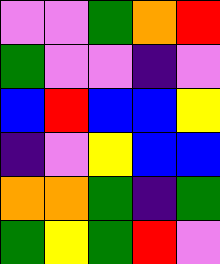[["violet", "violet", "green", "orange", "red"], ["green", "violet", "violet", "indigo", "violet"], ["blue", "red", "blue", "blue", "yellow"], ["indigo", "violet", "yellow", "blue", "blue"], ["orange", "orange", "green", "indigo", "green"], ["green", "yellow", "green", "red", "violet"]]